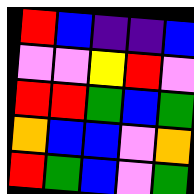[["red", "blue", "indigo", "indigo", "blue"], ["violet", "violet", "yellow", "red", "violet"], ["red", "red", "green", "blue", "green"], ["orange", "blue", "blue", "violet", "orange"], ["red", "green", "blue", "violet", "green"]]